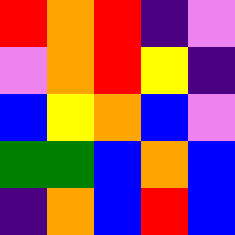[["red", "orange", "red", "indigo", "violet"], ["violet", "orange", "red", "yellow", "indigo"], ["blue", "yellow", "orange", "blue", "violet"], ["green", "green", "blue", "orange", "blue"], ["indigo", "orange", "blue", "red", "blue"]]